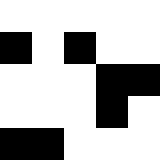[["white", "white", "white", "white", "white"], ["black", "white", "black", "white", "white"], ["white", "white", "white", "black", "black"], ["white", "white", "white", "black", "white"], ["black", "black", "white", "white", "white"]]